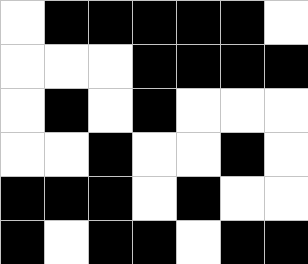[["white", "black", "black", "black", "black", "black", "white"], ["white", "white", "white", "black", "black", "black", "black"], ["white", "black", "white", "black", "white", "white", "white"], ["white", "white", "black", "white", "white", "black", "white"], ["black", "black", "black", "white", "black", "white", "white"], ["black", "white", "black", "black", "white", "black", "black"]]